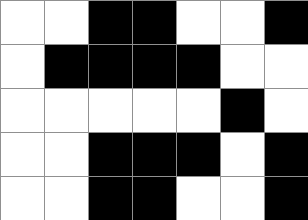[["white", "white", "black", "black", "white", "white", "black"], ["white", "black", "black", "black", "black", "white", "white"], ["white", "white", "white", "white", "white", "black", "white"], ["white", "white", "black", "black", "black", "white", "black"], ["white", "white", "black", "black", "white", "white", "black"]]